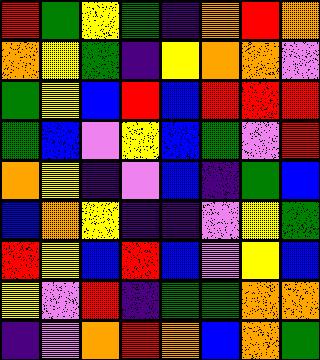[["red", "green", "yellow", "green", "indigo", "orange", "red", "orange"], ["orange", "yellow", "green", "indigo", "yellow", "orange", "orange", "violet"], ["green", "yellow", "blue", "red", "blue", "red", "red", "red"], ["green", "blue", "violet", "yellow", "blue", "green", "violet", "red"], ["orange", "yellow", "indigo", "violet", "blue", "indigo", "green", "blue"], ["blue", "orange", "yellow", "indigo", "indigo", "violet", "yellow", "green"], ["red", "yellow", "blue", "red", "blue", "violet", "yellow", "blue"], ["yellow", "violet", "red", "indigo", "green", "green", "orange", "orange"], ["indigo", "violet", "orange", "red", "orange", "blue", "orange", "green"]]